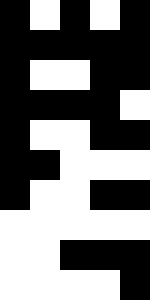[["black", "white", "black", "white", "black"], ["black", "black", "black", "black", "black"], ["black", "white", "white", "black", "black"], ["black", "black", "black", "black", "white"], ["black", "white", "white", "black", "black"], ["black", "black", "white", "white", "white"], ["black", "white", "white", "black", "black"], ["white", "white", "white", "white", "white"], ["white", "white", "black", "black", "black"], ["white", "white", "white", "white", "black"]]